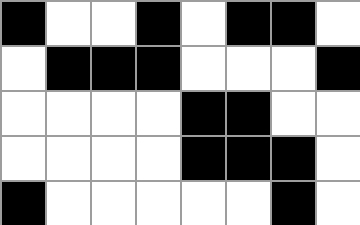[["black", "white", "white", "black", "white", "black", "black", "white"], ["white", "black", "black", "black", "white", "white", "white", "black"], ["white", "white", "white", "white", "black", "black", "white", "white"], ["white", "white", "white", "white", "black", "black", "black", "white"], ["black", "white", "white", "white", "white", "white", "black", "white"]]